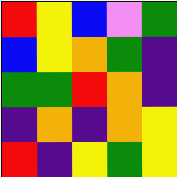[["red", "yellow", "blue", "violet", "green"], ["blue", "yellow", "orange", "green", "indigo"], ["green", "green", "red", "orange", "indigo"], ["indigo", "orange", "indigo", "orange", "yellow"], ["red", "indigo", "yellow", "green", "yellow"]]